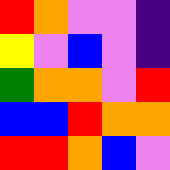[["red", "orange", "violet", "violet", "indigo"], ["yellow", "violet", "blue", "violet", "indigo"], ["green", "orange", "orange", "violet", "red"], ["blue", "blue", "red", "orange", "orange"], ["red", "red", "orange", "blue", "violet"]]